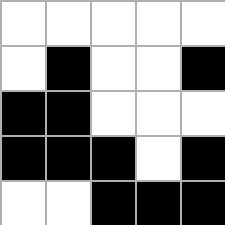[["white", "white", "white", "white", "white"], ["white", "black", "white", "white", "black"], ["black", "black", "white", "white", "white"], ["black", "black", "black", "white", "black"], ["white", "white", "black", "black", "black"]]